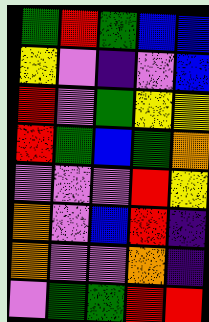[["green", "red", "green", "blue", "blue"], ["yellow", "violet", "indigo", "violet", "blue"], ["red", "violet", "green", "yellow", "yellow"], ["red", "green", "blue", "green", "orange"], ["violet", "violet", "violet", "red", "yellow"], ["orange", "violet", "blue", "red", "indigo"], ["orange", "violet", "violet", "orange", "indigo"], ["violet", "green", "green", "red", "red"]]